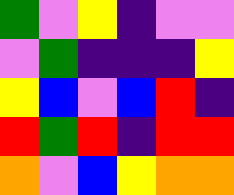[["green", "violet", "yellow", "indigo", "violet", "violet"], ["violet", "green", "indigo", "indigo", "indigo", "yellow"], ["yellow", "blue", "violet", "blue", "red", "indigo"], ["red", "green", "red", "indigo", "red", "red"], ["orange", "violet", "blue", "yellow", "orange", "orange"]]